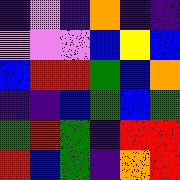[["indigo", "violet", "indigo", "orange", "indigo", "indigo"], ["violet", "violet", "violet", "blue", "yellow", "blue"], ["blue", "red", "red", "green", "blue", "orange"], ["indigo", "indigo", "blue", "green", "blue", "green"], ["green", "red", "green", "indigo", "red", "red"], ["red", "blue", "green", "indigo", "orange", "red"]]